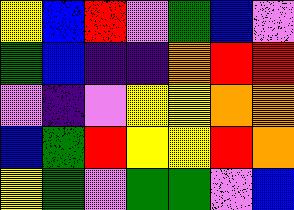[["yellow", "blue", "red", "violet", "green", "blue", "violet"], ["green", "blue", "indigo", "indigo", "orange", "red", "red"], ["violet", "indigo", "violet", "yellow", "yellow", "orange", "orange"], ["blue", "green", "red", "yellow", "yellow", "red", "orange"], ["yellow", "green", "violet", "green", "green", "violet", "blue"]]